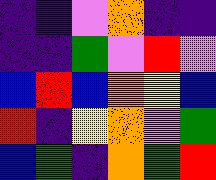[["indigo", "indigo", "violet", "orange", "indigo", "indigo"], ["indigo", "indigo", "green", "violet", "red", "violet"], ["blue", "red", "blue", "orange", "yellow", "blue"], ["red", "indigo", "yellow", "orange", "violet", "green"], ["blue", "green", "indigo", "orange", "green", "red"]]